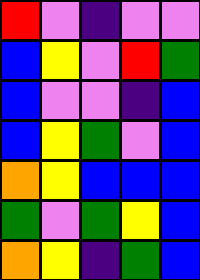[["red", "violet", "indigo", "violet", "violet"], ["blue", "yellow", "violet", "red", "green"], ["blue", "violet", "violet", "indigo", "blue"], ["blue", "yellow", "green", "violet", "blue"], ["orange", "yellow", "blue", "blue", "blue"], ["green", "violet", "green", "yellow", "blue"], ["orange", "yellow", "indigo", "green", "blue"]]